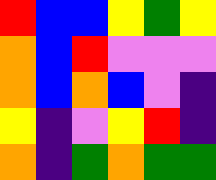[["red", "blue", "blue", "yellow", "green", "yellow"], ["orange", "blue", "red", "violet", "violet", "violet"], ["orange", "blue", "orange", "blue", "violet", "indigo"], ["yellow", "indigo", "violet", "yellow", "red", "indigo"], ["orange", "indigo", "green", "orange", "green", "green"]]